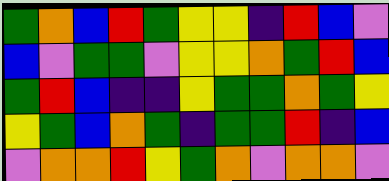[["green", "orange", "blue", "red", "green", "yellow", "yellow", "indigo", "red", "blue", "violet"], ["blue", "violet", "green", "green", "violet", "yellow", "yellow", "orange", "green", "red", "blue"], ["green", "red", "blue", "indigo", "indigo", "yellow", "green", "green", "orange", "green", "yellow"], ["yellow", "green", "blue", "orange", "green", "indigo", "green", "green", "red", "indigo", "blue"], ["violet", "orange", "orange", "red", "yellow", "green", "orange", "violet", "orange", "orange", "violet"]]